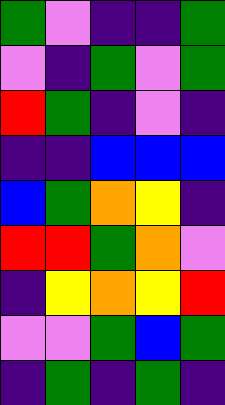[["green", "violet", "indigo", "indigo", "green"], ["violet", "indigo", "green", "violet", "green"], ["red", "green", "indigo", "violet", "indigo"], ["indigo", "indigo", "blue", "blue", "blue"], ["blue", "green", "orange", "yellow", "indigo"], ["red", "red", "green", "orange", "violet"], ["indigo", "yellow", "orange", "yellow", "red"], ["violet", "violet", "green", "blue", "green"], ["indigo", "green", "indigo", "green", "indigo"]]